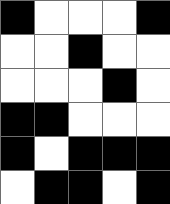[["black", "white", "white", "white", "black"], ["white", "white", "black", "white", "white"], ["white", "white", "white", "black", "white"], ["black", "black", "white", "white", "white"], ["black", "white", "black", "black", "black"], ["white", "black", "black", "white", "black"]]